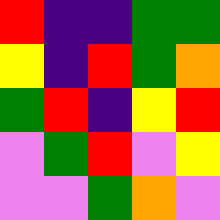[["red", "indigo", "indigo", "green", "green"], ["yellow", "indigo", "red", "green", "orange"], ["green", "red", "indigo", "yellow", "red"], ["violet", "green", "red", "violet", "yellow"], ["violet", "violet", "green", "orange", "violet"]]